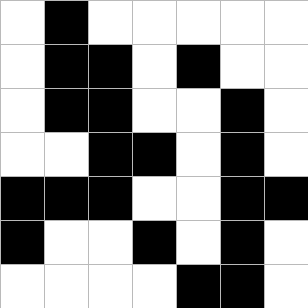[["white", "black", "white", "white", "white", "white", "white"], ["white", "black", "black", "white", "black", "white", "white"], ["white", "black", "black", "white", "white", "black", "white"], ["white", "white", "black", "black", "white", "black", "white"], ["black", "black", "black", "white", "white", "black", "black"], ["black", "white", "white", "black", "white", "black", "white"], ["white", "white", "white", "white", "black", "black", "white"]]